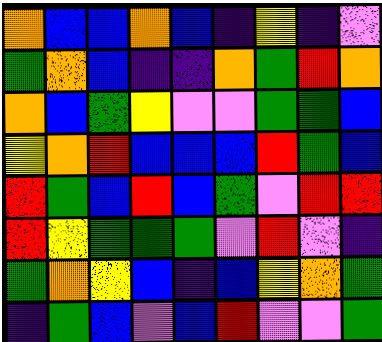[["orange", "blue", "blue", "orange", "blue", "indigo", "yellow", "indigo", "violet"], ["green", "orange", "blue", "indigo", "indigo", "orange", "green", "red", "orange"], ["orange", "blue", "green", "yellow", "violet", "violet", "green", "green", "blue"], ["yellow", "orange", "red", "blue", "blue", "blue", "red", "green", "blue"], ["red", "green", "blue", "red", "blue", "green", "violet", "red", "red"], ["red", "yellow", "green", "green", "green", "violet", "red", "violet", "indigo"], ["green", "orange", "yellow", "blue", "indigo", "blue", "yellow", "orange", "green"], ["indigo", "green", "blue", "violet", "blue", "red", "violet", "violet", "green"]]